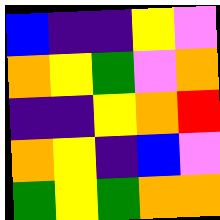[["blue", "indigo", "indigo", "yellow", "violet"], ["orange", "yellow", "green", "violet", "orange"], ["indigo", "indigo", "yellow", "orange", "red"], ["orange", "yellow", "indigo", "blue", "violet"], ["green", "yellow", "green", "orange", "orange"]]